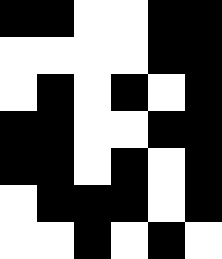[["black", "black", "white", "white", "black", "black"], ["white", "white", "white", "white", "black", "black"], ["white", "black", "white", "black", "white", "black"], ["black", "black", "white", "white", "black", "black"], ["black", "black", "white", "black", "white", "black"], ["white", "black", "black", "black", "white", "black"], ["white", "white", "black", "white", "black", "white"]]